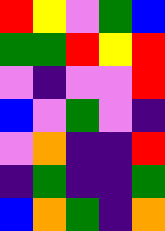[["red", "yellow", "violet", "green", "blue"], ["green", "green", "red", "yellow", "red"], ["violet", "indigo", "violet", "violet", "red"], ["blue", "violet", "green", "violet", "indigo"], ["violet", "orange", "indigo", "indigo", "red"], ["indigo", "green", "indigo", "indigo", "green"], ["blue", "orange", "green", "indigo", "orange"]]